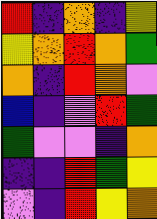[["red", "indigo", "orange", "indigo", "yellow"], ["yellow", "orange", "red", "orange", "green"], ["orange", "indigo", "red", "orange", "violet"], ["blue", "indigo", "violet", "red", "green"], ["green", "violet", "violet", "indigo", "orange"], ["indigo", "indigo", "red", "green", "yellow"], ["violet", "indigo", "red", "yellow", "orange"]]